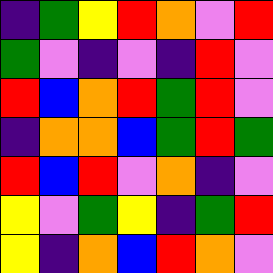[["indigo", "green", "yellow", "red", "orange", "violet", "red"], ["green", "violet", "indigo", "violet", "indigo", "red", "violet"], ["red", "blue", "orange", "red", "green", "red", "violet"], ["indigo", "orange", "orange", "blue", "green", "red", "green"], ["red", "blue", "red", "violet", "orange", "indigo", "violet"], ["yellow", "violet", "green", "yellow", "indigo", "green", "red"], ["yellow", "indigo", "orange", "blue", "red", "orange", "violet"]]